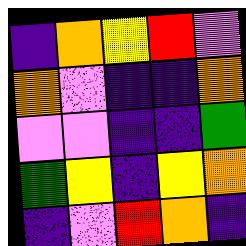[["indigo", "orange", "yellow", "red", "violet"], ["orange", "violet", "indigo", "indigo", "orange"], ["violet", "violet", "indigo", "indigo", "green"], ["green", "yellow", "indigo", "yellow", "orange"], ["indigo", "violet", "red", "orange", "indigo"]]